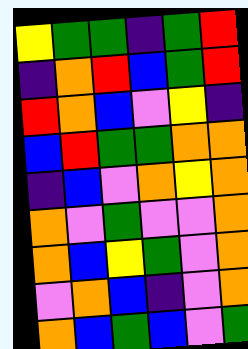[["yellow", "green", "green", "indigo", "green", "red"], ["indigo", "orange", "red", "blue", "green", "red"], ["red", "orange", "blue", "violet", "yellow", "indigo"], ["blue", "red", "green", "green", "orange", "orange"], ["indigo", "blue", "violet", "orange", "yellow", "orange"], ["orange", "violet", "green", "violet", "violet", "orange"], ["orange", "blue", "yellow", "green", "violet", "orange"], ["violet", "orange", "blue", "indigo", "violet", "orange"], ["orange", "blue", "green", "blue", "violet", "green"]]